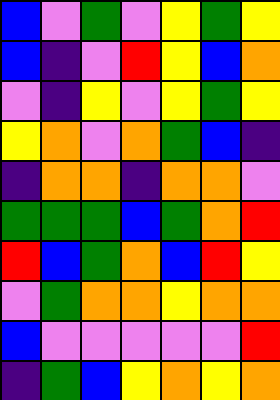[["blue", "violet", "green", "violet", "yellow", "green", "yellow"], ["blue", "indigo", "violet", "red", "yellow", "blue", "orange"], ["violet", "indigo", "yellow", "violet", "yellow", "green", "yellow"], ["yellow", "orange", "violet", "orange", "green", "blue", "indigo"], ["indigo", "orange", "orange", "indigo", "orange", "orange", "violet"], ["green", "green", "green", "blue", "green", "orange", "red"], ["red", "blue", "green", "orange", "blue", "red", "yellow"], ["violet", "green", "orange", "orange", "yellow", "orange", "orange"], ["blue", "violet", "violet", "violet", "violet", "violet", "red"], ["indigo", "green", "blue", "yellow", "orange", "yellow", "orange"]]